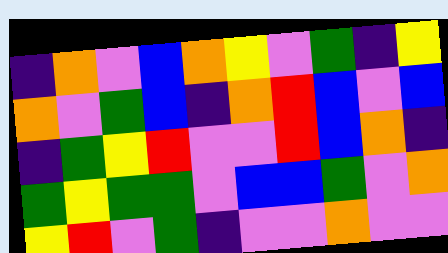[["indigo", "orange", "violet", "blue", "orange", "yellow", "violet", "green", "indigo", "yellow"], ["orange", "violet", "green", "blue", "indigo", "orange", "red", "blue", "violet", "blue"], ["indigo", "green", "yellow", "red", "violet", "violet", "red", "blue", "orange", "indigo"], ["green", "yellow", "green", "green", "violet", "blue", "blue", "green", "violet", "orange"], ["yellow", "red", "violet", "green", "indigo", "violet", "violet", "orange", "violet", "violet"]]